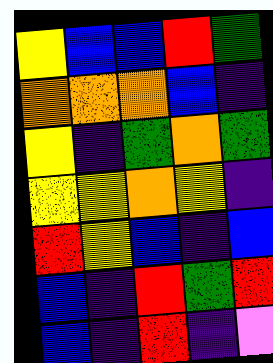[["yellow", "blue", "blue", "red", "green"], ["orange", "orange", "orange", "blue", "indigo"], ["yellow", "indigo", "green", "orange", "green"], ["yellow", "yellow", "orange", "yellow", "indigo"], ["red", "yellow", "blue", "indigo", "blue"], ["blue", "indigo", "red", "green", "red"], ["blue", "indigo", "red", "indigo", "violet"]]